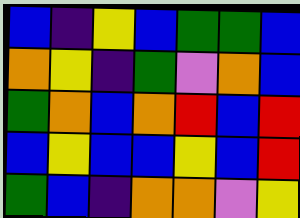[["blue", "indigo", "yellow", "blue", "green", "green", "blue"], ["orange", "yellow", "indigo", "green", "violet", "orange", "blue"], ["green", "orange", "blue", "orange", "red", "blue", "red"], ["blue", "yellow", "blue", "blue", "yellow", "blue", "red"], ["green", "blue", "indigo", "orange", "orange", "violet", "yellow"]]